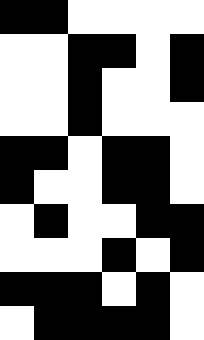[["black", "black", "white", "white", "white", "white"], ["white", "white", "black", "black", "white", "black"], ["white", "white", "black", "white", "white", "black"], ["white", "white", "black", "white", "white", "white"], ["black", "black", "white", "black", "black", "white"], ["black", "white", "white", "black", "black", "white"], ["white", "black", "white", "white", "black", "black"], ["white", "white", "white", "black", "white", "black"], ["black", "black", "black", "white", "black", "white"], ["white", "black", "black", "black", "black", "white"]]